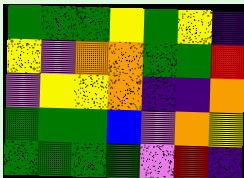[["green", "green", "green", "yellow", "green", "yellow", "indigo"], ["yellow", "violet", "orange", "orange", "green", "green", "red"], ["violet", "yellow", "yellow", "orange", "indigo", "indigo", "orange"], ["green", "green", "green", "blue", "violet", "orange", "yellow"], ["green", "green", "green", "green", "violet", "red", "indigo"]]